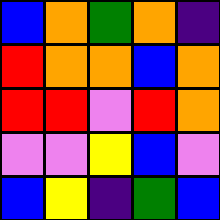[["blue", "orange", "green", "orange", "indigo"], ["red", "orange", "orange", "blue", "orange"], ["red", "red", "violet", "red", "orange"], ["violet", "violet", "yellow", "blue", "violet"], ["blue", "yellow", "indigo", "green", "blue"]]